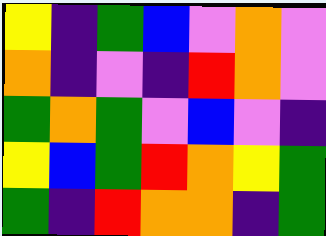[["yellow", "indigo", "green", "blue", "violet", "orange", "violet"], ["orange", "indigo", "violet", "indigo", "red", "orange", "violet"], ["green", "orange", "green", "violet", "blue", "violet", "indigo"], ["yellow", "blue", "green", "red", "orange", "yellow", "green"], ["green", "indigo", "red", "orange", "orange", "indigo", "green"]]